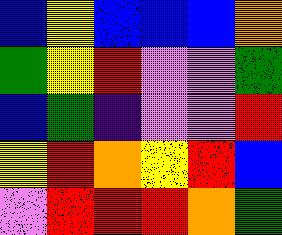[["blue", "yellow", "blue", "blue", "blue", "orange"], ["green", "yellow", "red", "violet", "violet", "green"], ["blue", "green", "indigo", "violet", "violet", "red"], ["yellow", "red", "orange", "yellow", "red", "blue"], ["violet", "red", "red", "red", "orange", "green"]]